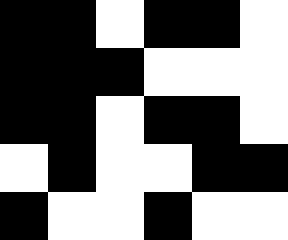[["black", "black", "white", "black", "black", "white"], ["black", "black", "black", "white", "white", "white"], ["black", "black", "white", "black", "black", "white"], ["white", "black", "white", "white", "black", "black"], ["black", "white", "white", "black", "white", "white"]]